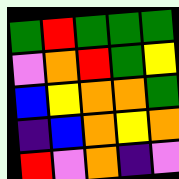[["green", "red", "green", "green", "green"], ["violet", "orange", "red", "green", "yellow"], ["blue", "yellow", "orange", "orange", "green"], ["indigo", "blue", "orange", "yellow", "orange"], ["red", "violet", "orange", "indigo", "violet"]]